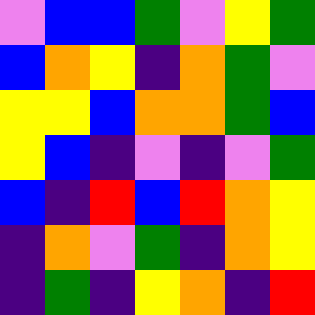[["violet", "blue", "blue", "green", "violet", "yellow", "green"], ["blue", "orange", "yellow", "indigo", "orange", "green", "violet"], ["yellow", "yellow", "blue", "orange", "orange", "green", "blue"], ["yellow", "blue", "indigo", "violet", "indigo", "violet", "green"], ["blue", "indigo", "red", "blue", "red", "orange", "yellow"], ["indigo", "orange", "violet", "green", "indigo", "orange", "yellow"], ["indigo", "green", "indigo", "yellow", "orange", "indigo", "red"]]